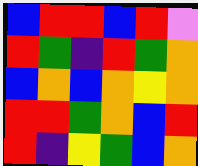[["blue", "red", "red", "blue", "red", "violet"], ["red", "green", "indigo", "red", "green", "orange"], ["blue", "orange", "blue", "orange", "yellow", "orange"], ["red", "red", "green", "orange", "blue", "red"], ["red", "indigo", "yellow", "green", "blue", "orange"]]